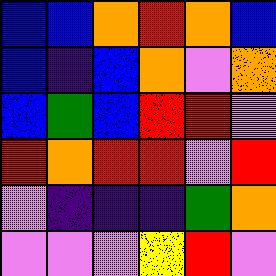[["blue", "blue", "orange", "red", "orange", "blue"], ["blue", "indigo", "blue", "orange", "violet", "orange"], ["blue", "green", "blue", "red", "red", "violet"], ["red", "orange", "red", "red", "violet", "red"], ["violet", "indigo", "indigo", "indigo", "green", "orange"], ["violet", "violet", "violet", "yellow", "red", "violet"]]